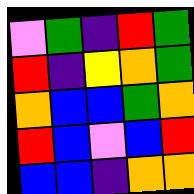[["violet", "green", "indigo", "red", "green"], ["red", "indigo", "yellow", "orange", "green"], ["orange", "blue", "blue", "green", "orange"], ["red", "blue", "violet", "blue", "red"], ["blue", "blue", "indigo", "orange", "orange"]]